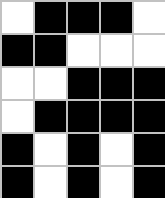[["white", "black", "black", "black", "white"], ["black", "black", "white", "white", "white"], ["white", "white", "black", "black", "black"], ["white", "black", "black", "black", "black"], ["black", "white", "black", "white", "black"], ["black", "white", "black", "white", "black"]]